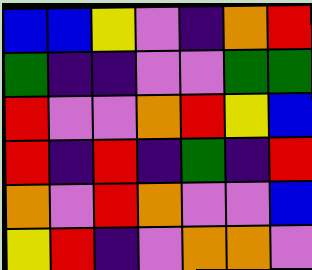[["blue", "blue", "yellow", "violet", "indigo", "orange", "red"], ["green", "indigo", "indigo", "violet", "violet", "green", "green"], ["red", "violet", "violet", "orange", "red", "yellow", "blue"], ["red", "indigo", "red", "indigo", "green", "indigo", "red"], ["orange", "violet", "red", "orange", "violet", "violet", "blue"], ["yellow", "red", "indigo", "violet", "orange", "orange", "violet"]]